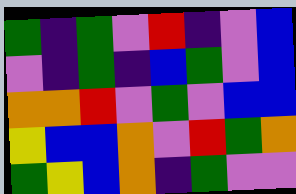[["green", "indigo", "green", "violet", "red", "indigo", "violet", "blue"], ["violet", "indigo", "green", "indigo", "blue", "green", "violet", "blue"], ["orange", "orange", "red", "violet", "green", "violet", "blue", "blue"], ["yellow", "blue", "blue", "orange", "violet", "red", "green", "orange"], ["green", "yellow", "blue", "orange", "indigo", "green", "violet", "violet"]]